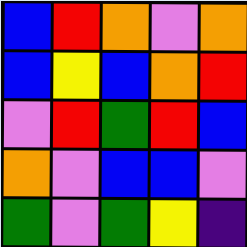[["blue", "red", "orange", "violet", "orange"], ["blue", "yellow", "blue", "orange", "red"], ["violet", "red", "green", "red", "blue"], ["orange", "violet", "blue", "blue", "violet"], ["green", "violet", "green", "yellow", "indigo"]]